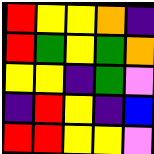[["red", "yellow", "yellow", "orange", "indigo"], ["red", "green", "yellow", "green", "orange"], ["yellow", "yellow", "indigo", "green", "violet"], ["indigo", "red", "yellow", "indigo", "blue"], ["red", "red", "yellow", "yellow", "violet"]]